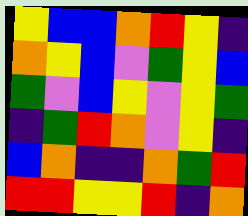[["yellow", "blue", "blue", "orange", "red", "yellow", "indigo"], ["orange", "yellow", "blue", "violet", "green", "yellow", "blue"], ["green", "violet", "blue", "yellow", "violet", "yellow", "green"], ["indigo", "green", "red", "orange", "violet", "yellow", "indigo"], ["blue", "orange", "indigo", "indigo", "orange", "green", "red"], ["red", "red", "yellow", "yellow", "red", "indigo", "orange"]]